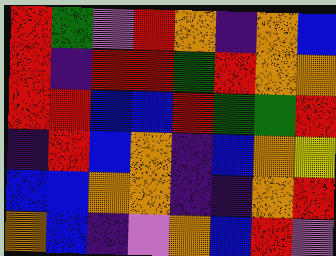[["red", "green", "violet", "red", "orange", "indigo", "orange", "blue"], ["red", "indigo", "red", "red", "green", "red", "orange", "orange"], ["red", "red", "blue", "blue", "red", "green", "green", "red"], ["indigo", "red", "blue", "orange", "indigo", "blue", "orange", "yellow"], ["blue", "blue", "orange", "orange", "indigo", "indigo", "orange", "red"], ["orange", "blue", "indigo", "violet", "orange", "blue", "red", "violet"]]